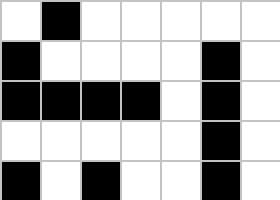[["white", "black", "white", "white", "white", "white", "white"], ["black", "white", "white", "white", "white", "black", "white"], ["black", "black", "black", "black", "white", "black", "white"], ["white", "white", "white", "white", "white", "black", "white"], ["black", "white", "black", "white", "white", "black", "white"]]